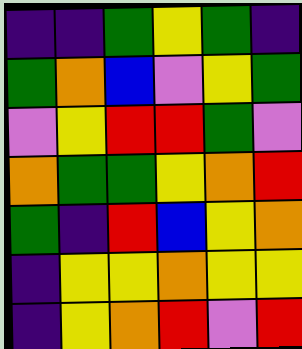[["indigo", "indigo", "green", "yellow", "green", "indigo"], ["green", "orange", "blue", "violet", "yellow", "green"], ["violet", "yellow", "red", "red", "green", "violet"], ["orange", "green", "green", "yellow", "orange", "red"], ["green", "indigo", "red", "blue", "yellow", "orange"], ["indigo", "yellow", "yellow", "orange", "yellow", "yellow"], ["indigo", "yellow", "orange", "red", "violet", "red"]]